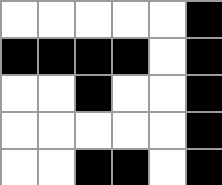[["white", "white", "white", "white", "white", "black"], ["black", "black", "black", "black", "white", "black"], ["white", "white", "black", "white", "white", "black"], ["white", "white", "white", "white", "white", "black"], ["white", "white", "black", "black", "white", "black"]]